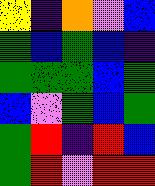[["yellow", "indigo", "orange", "violet", "blue"], ["green", "blue", "green", "blue", "indigo"], ["green", "green", "green", "blue", "green"], ["blue", "violet", "green", "blue", "green"], ["green", "red", "indigo", "red", "blue"], ["green", "red", "violet", "red", "red"]]